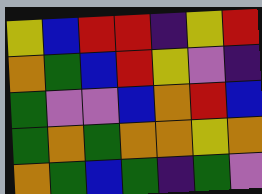[["yellow", "blue", "red", "red", "indigo", "yellow", "red"], ["orange", "green", "blue", "red", "yellow", "violet", "indigo"], ["green", "violet", "violet", "blue", "orange", "red", "blue"], ["green", "orange", "green", "orange", "orange", "yellow", "orange"], ["orange", "green", "blue", "green", "indigo", "green", "violet"]]